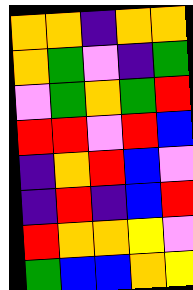[["orange", "orange", "indigo", "orange", "orange"], ["orange", "green", "violet", "indigo", "green"], ["violet", "green", "orange", "green", "red"], ["red", "red", "violet", "red", "blue"], ["indigo", "orange", "red", "blue", "violet"], ["indigo", "red", "indigo", "blue", "red"], ["red", "orange", "orange", "yellow", "violet"], ["green", "blue", "blue", "orange", "yellow"]]